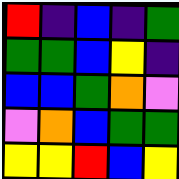[["red", "indigo", "blue", "indigo", "green"], ["green", "green", "blue", "yellow", "indigo"], ["blue", "blue", "green", "orange", "violet"], ["violet", "orange", "blue", "green", "green"], ["yellow", "yellow", "red", "blue", "yellow"]]